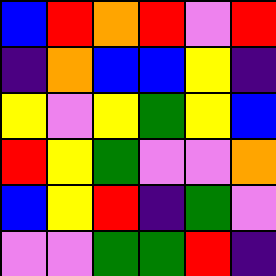[["blue", "red", "orange", "red", "violet", "red"], ["indigo", "orange", "blue", "blue", "yellow", "indigo"], ["yellow", "violet", "yellow", "green", "yellow", "blue"], ["red", "yellow", "green", "violet", "violet", "orange"], ["blue", "yellow", "red", "indigo", "green", "violet"], ["violet", "violet", "green", "green", "red", "indigo"]]